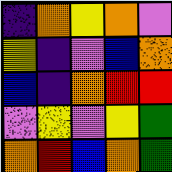[["indigo", "orange", "yellow", "orange", "violet"], ["yellow", "indigo", "violet", "blue", "orange"], ["blue", "indigo", "orange", "red", "red"], ["violet", "yellow", "violet", "yellow", "green"], ["orange", "red", "blue", "orange", "green"]]